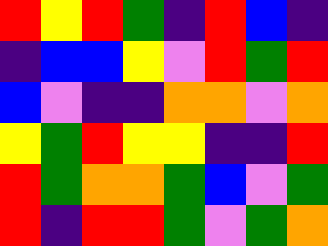[["red", "yellow", "red", "green", "indigo", "red", "blue", "indigo"], ["indigo", "blue", "blue", "yellow", "violet", "red", "green", "red"], ["blue", "violet", "indigo", "indigo", "orange", "orange", "violet", "orange"], ["yellow", "green", "red", "yellow", "yellow", "indigo", "indigo", "red"], ["red", "green", "orange", "orange", "green", "blue", "violet", "green"], ["red", "indigo", "red", "red", "green", "violet", "green", "orange"]]